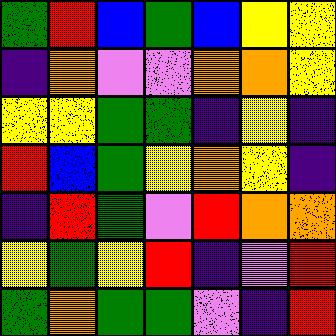[["green", "red", "blue", "green", "blue", "yellow", "yellow"], ["indigo", "orange", "violet", "violet", "orange", "orange", "yellow"], ["yellow", "yellow", "green", "green", "indigo", "yellow", "indigo"], ["red", "blue", "green", "yellow", "orange", "yellow", "indigo"], ["indigo", "red", "green", "violet", "red", "orange", "orange"], ["yellow", "green", "yellow", "red", "indigo", "violet", "red"], ["green", "orange", "green", "green", "violet", "indigo", "red"]]